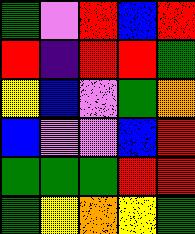[["green", "violet", "red", "blue", "red"], ["red", "indigo", "red", "red", "green"], ["yellow", "blue", "violet", "green", "orange"], ["blue", "violet", "violet", "blue", "red"], ["green", "green", "green", "red", "red"], ["green", "yellow", "orange", "yellow", "green"]]